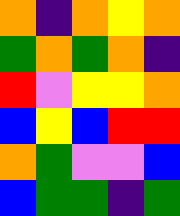[["orange", "indigo", "orange", "yellow", "orange"], ["green", "orange", "green", "orange", "indigo"], ["red", "violet", "yellow", "yellow", "orange"], ["blue", "yellow", "blue", "red", "red"], ["orange", "green", "violet", "violet", "blue"], ["blue", "green", "green", "indigo", "green"]]